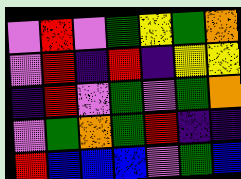[["violet", "red", "violet", "green", "yellow", "green", "orange"], ["violet", "red", "indigo", "red", "indigo", "yellow", "yellow"], ["indigo", "red", "violet", "green", "violet", "green", "orange"], ["violet", "green", "orange", "green", "red", "indigo", "indigo"], ["red", "blue", "blue", "blue", "violet", "green", "blue"]]